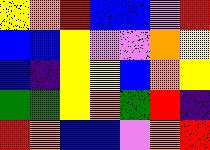[["yellow", "orange", "red", "blue", "blue", "violet", "red"], ["blue", "blue", "yellow", "violet", "violet", "orange", "yellow"], ["blue", "indigo", "yellow", "yellow", "blue", "orange", "yellow"], ["green", "green", "yellow", "orange", "green", "red", "indigo"], ["red", "orange", "blue", "blue", "violet", "orange", "red"]]